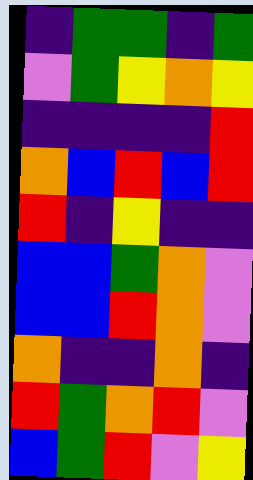[["indigo", "green", "green", "indigo", "green"], ["violet", "green", "yellow", "orange", "yellow"], ["indigo", "indigo", "indigo", "indigo", "red"], ["orange", "blue", "red", "blue", "red"], ["red", "indigo", "yellow", "indigo", "indigo"], ["blue", "blue", "green", "orange", "violet"], ["blue", "blue", "red", "orange", "violet"], ["orange", "indigo", "indigo", "orange", "indigo"], ["red", "green", "orange", "red", "violet"], ["blue", "green", "red", "violet", "yellow"]]